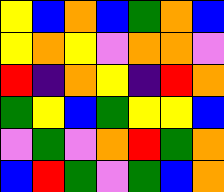[["yellow", "blue", "orange", "blue", "green", "orange", "blue"], ["yellow", "orange", "yellow", "violet", "orange", "orange", "violet"], ["red", "indigo", "orange", "yellow", "indigo", "red", "orange"], ["green", "yellow", "blue", "green", "yellow", "yellow", "blue"], ["violet", "green", "violet", "orange", "red", "green", "orange"], ["blue", "red", "green", "violet", "green", "blue", "orange"]]